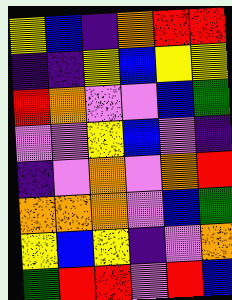[["yellow", "blue", "indigo", "orange", "red", "red"], ["indigo", "indigo", "yellow", "blue", "yellow", "yellow"], ["red", "orange", "violet", "violet", "blue", "green"], ["violet", "violet", "yellow", "blue", "violet", "indigo"], ["indigo", "violet", "orange", "violet", "orange", "red"], ["orange", "orange", "orange", "violet", "blue", "green"], ["yellow", "blue", "yellow", "indigo", "violet", "orange"], ["green", "red", "red", "violet", "red", "blue"]]